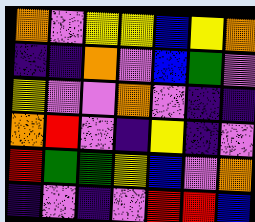[["orange", "violet", "yellow", "yellow", "blue", "yellow", "orange"], ["indigo", "indigo", "orange", "violet", "blue", "green", "violet"], ["yellow", "violet", "violet", "orange", "violet", "indigo", "indigo"], ["orange", "red", "violet", "indigo", "yellow", "indigo", "violet"], ["red", "green", "green", "yellow", "blue", "violet", "orange"], ["indigo", "violet", "indigo", "violet", "red", "red", "blue"]]